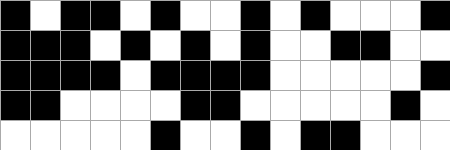[["black", "white", "black", "black", "white", "black", "white", "white", "black", "white", "black", "white", "white", "white", "black"], ["black", "black", "black", "white", "black", "white", "black", "white", "black", "white", "white", "black", "black", "white", "white"], ["black", "black", "black", "black", "white", "black", "black", "black", "black", "white", "white", "white", "white", "white", "black"], ["black", "black", "white", "white", "white", "white", "black", "black", "white", "white", "white", "white", "white", "black", "white"], ["white", "white", "white", "white", "white", "black", "white", "white", "black", "white", "black", "black", "white", "white", "white"]]